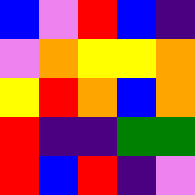[["blue", "violet", "red", "blue", "indigo"], ["violet", "orange", "yellow", "yellow", "orange"], ["yellow", "red", "orange", "blue", "orange"], ["red", "indigo", "indigo", "green", "green"], ["red", "blue", "red", "indigo", "violet"]]